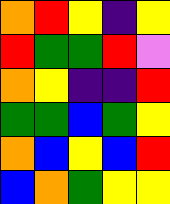[["orange", "red", "yellow", "indigo", "yellow"], ["red", "green", "green", "red", "violet"], ["orange", "yellow", "indigo", "indigo", "red"], ["green", "green", "blue", "green", "yellow"], ["orange", "blue", "yellow", "blue", "red"], ["blue", "orange", "green", "yellow", "yellow"]]